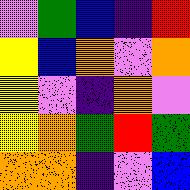[["violet", "green", "blue", "indigo", "red"], ["yellow", "blue", "orange", "violet", "orange"], ["yellow", "violet", "indigo", "orange", "violet"], ["yellow", "orange", "green", "red", "green"], ["orange", "orange", "indigo", "violet", "blue"]]